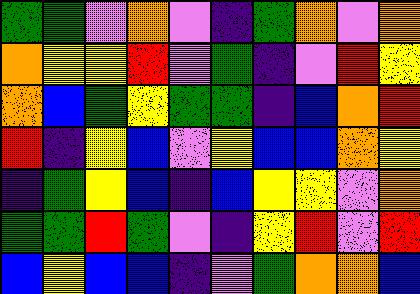[["green", "green", "violet", "orange", "violet", "indigo", "green", "orange", "violet", "orange"], ["orange", "yellow", "yellow", "red", "violet", "green", "indigo", "violet", "red", "yellow"], ["orange", "blue", "green", "yellow", "green", "green", "indigo", "blue", "orange", "red"], ["red", "indigo", "yellow", "blue", "violet", "yellow", "blue", "blue", "orange", "yellow"], ["indigo", "green", "yellow", "blue", "indigo", "blue", "yellow", "yellow", "violet", "orange"], ["green", "green", "red", "green", "violet", "indigo", "yellow", "red", "violet", "red"], ["blue", "yellow", "blue", "blue", "indigo", "violet", "green", "orange", "orange", "blue"]]